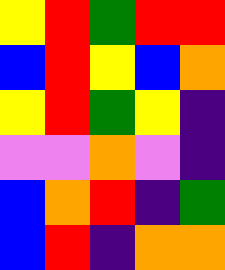[["yellow", "red", "green", "red", "red"], ["blue", "red", "yellow", "blue", "orange"], ["yellow", "red", "green", "yellow", "indigo"], ["violet", "violet", "orange", "violet", "indigo"], ["blue", "orange", "red", "indigo", "green"], ["blue", "red", "indigo", "orange", "orange"]]